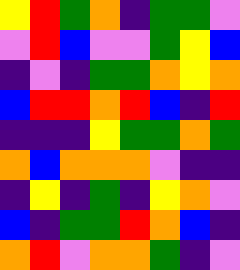[["yellow", "red", "green", "orange", "indigo", "green", "green", "violet"], ["violet", "red", "blue", "violet", "violet", "green", "yellow", "blue"], ["indigo", "violet", "indigo", "green", "green", "orange", "yellow", "orange"], ["blue", "red", "red", "orange", "red", "blue", "indigo", "red"], ["indigo", "indigo", "indigo", "yellow", "green", "green", "orange", "green"], ["orange", "blue", "orange", "orange", "orange", "violet", "indigo", "indigo"], ["indigo", "yellow", "indigo", "green", "indigo", "yellow", "orange", "violet"], ["blue", "indigo", "green", "green", "red", "orange", "blue", "indigo"], ["orange", "red", "violet", "orange", "orange", "green", "indigo", "violet"]]